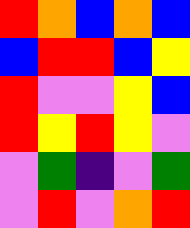[["red", "orange", "blue", "orange", "blue"], ["blue", "red", "red", "blue", "yellow"], ["red", "violet", "violet", "yellow", "blue"], ["red", "yellow", "red", "yellow", "violet"], ["violet", "green", "indigo", "violet", "green"], ["violet", "red", "violet", "orange", "red"]]